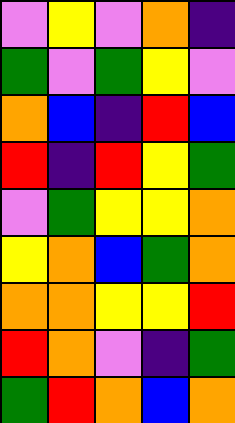[["violet", "yellow", "violet", "orange", "indigo"], ["green", "violet", "green", "yellow", "violet"], ["orange", "blue", "indigo", "red", "blue"], ["red", "indigo", "red", "yellow", "green"], ["violet", "green", "yellow", "yellow", "orange"], ["yellow", "orange", "blue", "green", "orange"], ["orange", "orange", "yellow", "yellow", "red"], ["red", "orange", "violet", "indigo", "green"], ["green", "red", "orange", "blue", "orange"]]